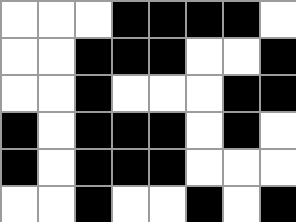[["white", "white", "white", "black", "black", "black", "black", "white"], ["white", "white", "black", "black", "black", "white", "white", "black"], ["white", "white", "black", "white", "white", "white", "black", "black"], ["black", "white", "black", "black", "black", "white", "black", "white"], ["black", "white", "black", "black", "black", "white", "white", "white"], ["white", "white", "black", "white", "white", "black", "white", "black"]]